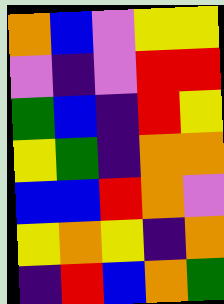[["orange", "blue", "violet", "yellow", "yellow"], ["violet", "indigo", "violet", "red", "red"], ["green", "blue", "indigo", "red", "yellow"], ["yellow", "green", "indigo", "orange", "orange"], ["blue", "blue", "red", "orange", "violet"], ["yellow", "orange", "yellow", "indigo", "orange"], ["indigo", "red", "blue", "orange", "green"]]